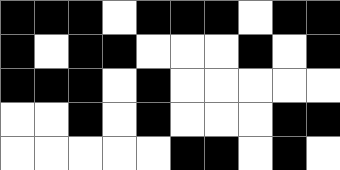[["black", "black", "black", "white", "black", "black", "black", "white", "black", "black"], ["black", "white", "black", "black", "white", "white", "white", "black", "white", "black"], ["black", "black", "black", "white", "black", "white", "white", "white", "white", "white"], ["white", "white", "black", "white", "black", "white", "white", "white", "black", "black"], ["white", "white", "white", "white", "white", "black", "black", "white", "black", "white"]]